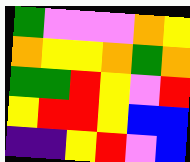[["green", "violet", "violet", "violet", "orange", "yellow"], ["orange", "yellow", "yellow", "orange", "green", "orange"], ["green", "green", "red", "yellow", "violet", "red"], ["yellow", "red", "red", "yellow", "blue", "blue"], ["indigo", "indigo", "yellow", "red", "violet", "blue"]]